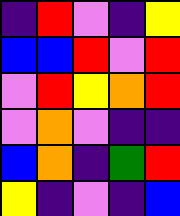[["indigo", "red", "violet", "indigo", "yellow"], ["blue", "blue", "red", "violet", "red"], ["violet", "red", "yellow", "orange", "red"], ["violet", "orange", "violet", "indigo", "indigo"], ["blue", "orange", "indigo", "green", "red"], ["yellow", "indigo", "violet", "indigo", "blue"]]